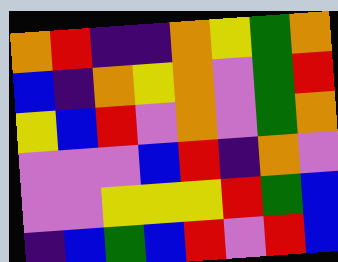[["orange", "red", "indigo", "indigo", "orange", "yellow", "green", "orange"], ["blue", "indigo", "orange", "yellow", "orange", "violet", "green", "red"], ["yellow", "blue", "red", "violet", "orange", "violet", "green", "orange"], ["violet", "violet", "violet", "blue", "red", "indigo", "orange", "violet"], ["violet", "violet", "yellow", "yellow", "yellow", "red", "green", "blue"], ["indigo", "blue", "green", "blue", "red", "violet", "red", "blue"]]